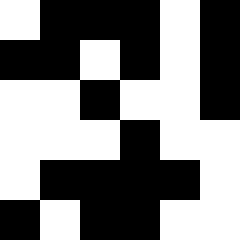[["white", "black", "black", "black", "white", "black"], ["black", "black", "white", "black", "white", "black"], ["white", "white", "black", "white", "white", "black"], ["white", "white", "white", "black", "white", "white"], ["white", "black", "black", "black", "black", "white"], ["black", "white", "black", "black", "white", "white"]]